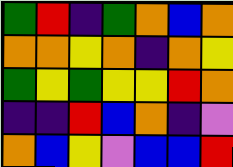[["green", "red", "indigo", "green", "orange", "blue", "orange"], ["orange", "orange", "yellow", "orange", "indigo", "orange", "yellow"], ["green", "yellow", "green", "yellow", "yellow", "red", "orange"], ["indigo", "indigo", "red", "blue", "orange", "indigo", "violet"], ["orange", "blue", "yellow", "violet", "blue", "blue", "red"]]